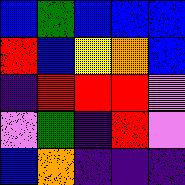[["blue", "green", "blue", "blue", "blue"], ["red", "blue", "yellow", "orange", "blue"], ["indigo", "red", "red", "red", "violet"], ["violet", "green", "indigo", "red", "violet"], ["blue", "orange", "indigo", "indigo", "indigo"]]